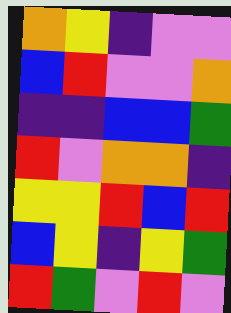[["orange", "yellow", "indigo", "violet", "violet"], ["blue", "red", "violet", "violet", "orange"], ["indigo", "indigo", "blue", "blue", "green"], ["red", "violet", "orange", "orange", "indigo"], ["yellow", "yellow", "red", "blue", "red"], ["blue", "yellow", "indigo", "yellow", "green"], ["red", "green", "violet", "red", "violet"]]